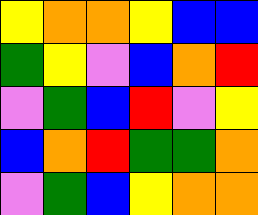[["yellow", "orange", "orange", "yellow", "blue", "blue"], ["green", "yellow", "violet", "blue", "orange", "red"], ["violet", "green", "blue", "red", "violet", "yellow"], ["blue", "orange", "red", "green", "green", "orange"], ["violet", "green", "blue", "yellow", "orange", "orange"]]